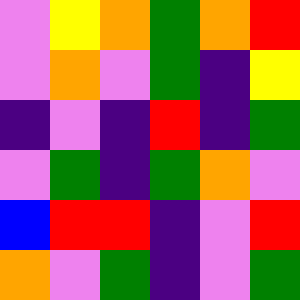[["violet", "yellow", "orange", "green", "orange", "red"], ["violet", "orange", "violet", "green", "indigo", "yellow"], ["indigo", "violet", "indigo", "red", "indigo", "green"], ["violet", "green", "indigo", "green", "orange", "violet"], ["blue", "red", "red", "indigo", "violet", "red"], ["orange", "violet", "green", "indigo", "violet", "green"]]